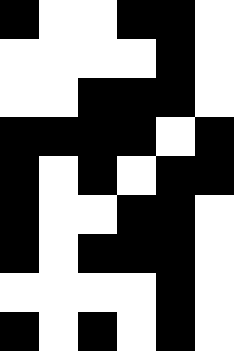[["black", "white", "white", "black", "black", "white"], ["white", "white", "white", "white", "black", "white"], ["white", "white", "black", "black", "black", "white"], ["black", "black", "black", "black", "white", "black"], ["black", "white", "black", "white", "black", "black"], ["black", "white", "white", "black", "black", "white"], ["black", "white", "black", "black", "black", "white"], ["white", "white", "white", "white", "black", "white"], ["black", "white", "black", "white", "black", "white"]]